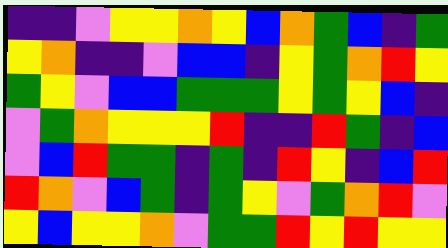[["indigo", "indigo", "violet", "yellow", "yellow", "orange", "yellow", "blue", "orange", "green", "blue", "indigo", "green"], ["yellow", "orange", "indigo", "indigo", "violet", "blue", "blue", "indigo", "yellow", "green", "orange", "red", "yellow"], ["green", "yellow", "violet", "blue", "blue", "green", "green", "green", "yellow", "green", "yellow", "blue", "indigo"], ["violet", "green", "orange", "yellow", "yellow", "yellow", "red", "indigo", "indigo", "red", "green", "indigo", "blue"], ["violet", "blue", "red", "green", "green", "indigo", "green", "indigo", "red", "yellow", "indigo", "blue", "red"], ["red", "orange", "violet", "blue", "green", "indigo", "green", "yellow", "violet", "green", "orange", "red", "violet"], ["yellow", "blue", "yellow", "yellow", "orange", "violet", "green", "green", "red", "yellow", "red", "yellow", "yellow"]]